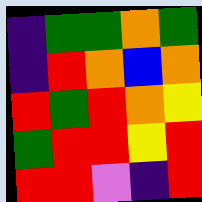[["indigo", "green", "green", "orange", "green"], ["indigo", "red", "orange", "blue", "orange"], ["red", "green", "red", "orange", "yellow"], ["green", "red", "red", "yellow", "red"], ["red", "red", "violet", "indigo", "red"]]